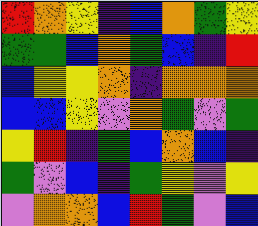[["red", "orange", "yellow", "indigo", "blue", "orange", "green", "yellow"], ["green", "green", "blue", "orange", "green", "blue", "indigo", "red"], ["blue", "yellow", "yellow", "orange", "indigo", "orange", "orange", "orange"], ["blue", "blue", "yellow", "violet", "orange", "green", "violet", "green"], ["yellow", "red", "indigo", "green", "blue", "orange", "blue", "indigo"], ["green", "violet", "blue", "indigo", "green", "yellow", "violet", "yellow"], ["violet", "orange", "orange", "blue", "red", "green", "violet", "blue"]]